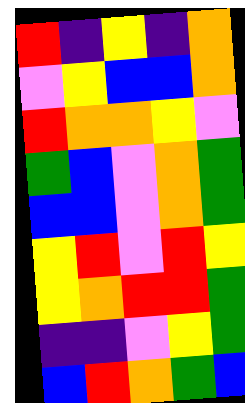[["red", "indigo", "yellow", "indigo", "orange"], ["violet", "yellow", "blue", "blue", "orange"], ["red", "orange", "orange", "yellow", "violet"], ["green", "blue", "violet", "orange", "green"], ["blue", "blue", "violet", "orange", "green"], ["yellow", "red", "violet", "red", "yellow"], ["yellow", "orange", "red", "red", "green"], ["indigo", "indigo", "violet", "yellow", "green"], ["blue", "red", "orange", "green", "blue"]]